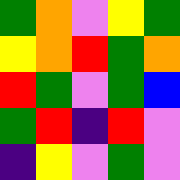[["green", "orange", "violet", "yellow", "green"], ["yellow", "orange", "red", "green", "orange"], ["red", "green", "violet", "green", "blue"], ["green", "red", "indigo", "red", "violet"], ["indigo", "yellow", "violet", "green", "violet"]]